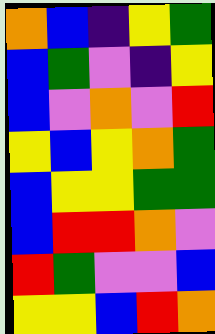[["orange", "blue", "indigo", "yellow", "green"], ["blue", "green", "violet", "indigo", "yellow"], ["blue", "violet", "orange", "violet", "red"], ["yellow", "blue", "yellow", "orange", "green"], ["blue", "yellow", "yellow", "green", "green"], ["blue", "red", "red", "orange", "violet"], ["red", "green", "violet", "violet", "blue"], ["yellow", "yellow", "blue", "red", "orange"]]